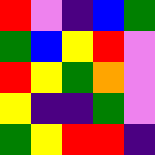[["red", "violet", "indigo", "blue", "green"], ["green", "blue", "yellow", "red", "violet"], ["red", "yellow", "green", "orange", "violet"], ["yellow", "indigo", "indigo", "green", "violet"], ["green", "yellow", "red", "red", "indigo"]]